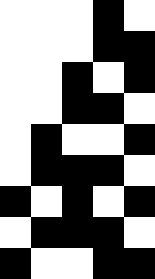[["white", "white", "white", "black", "white"], ["white", "white", "white", "black", "black"], ["white", "white", "black", "white", "black"], ["white", "white", "black", "black", "white"], ["white", "black", "white", "white", "black"], ["white", "black", "black", "black", "white"], ["black", "white", "black", "white", "black"], ["white", "black", "black", "black", "white"], ["black", "white", "white", "black", "black"]]